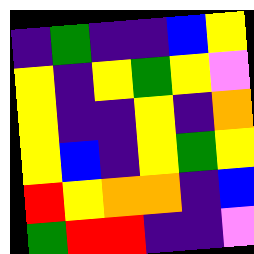[["indigo", "green", "indigo", "indigo", "blue", "yellow"], ["yellow", "indigo", "yellow", "green", "yellow", "violet"], ["yellow", "indigo", "indigo", "yellow", "indigo", "orange"], ["yellow", "blue", "indigo", "yellow", "green", "yellow"], ["red", "yellow", "orange", "orange", "indigo", "blue"], ["green", "red", "red", "indigo", "indigo", "violet"]]